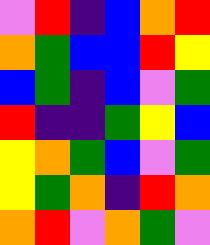[["violet", "red", "indigo", "blue", "orange", "red"], ["orange", "green", "blue", "blue", "red", "yellow"], ["blue", "green", "indigo", "blue", "violet", "green"], ["red", "indigo", "indigo", "green", "yellow", "blue"], ["yellow", "orange", "green", "blue", "violet", "green"], ["yellow", "green", "orange", "indigo", "red", "orange"], ["orange", "red", "violet", "orange", "green", "violet"]]